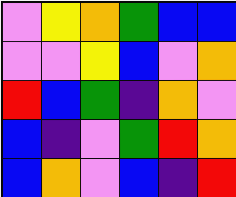[["violet", "yellow", "orange", "green", "blue", "blue"], ["violet", "violet", "yellow", "blue", "violet", "orange"], ["red", "blue", "green", "indigo", "orange", "violet"], ["blue", "indigo", "violet", "green", "red", "orange"], ["blue", "orange", "violet", "blue", "indigo", "red"]]